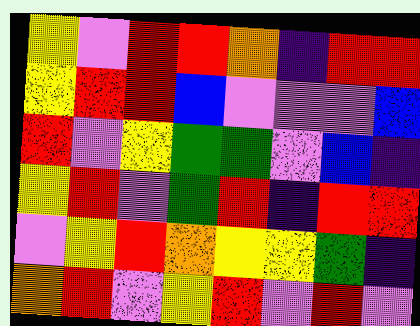[["yellow", "violet", "red", "red", "orange", "indigo", "red", "red"], ["yellow", "red", "red", "blue", "violet", "violet", "violet", "blue"], ["red", "violet", "yellow", "green", "green", "violet", "blue", "indigo"], ["yellow", "red", "violet", "green", "red", "indigo", "red", "red"], ["violet", "yellow", "red", "orange", "yellow", "yellow", "green", "indigo"], ["orange", "red", "violet", "yellow", "red", "violet", "red", "violet"]]